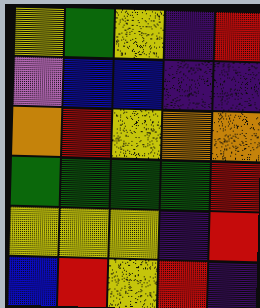[["yellow", "green", "yellow", "indigo", "red"], ["violet", "blue", "blue", "indigo", "indigo"], ["orange", "red", "yellow", "orange", "orange"], ["green", "green", "green", "green", "red"], ["yellow", "yellow", "yellow", "indigo", "red"], ["blue", "red", "yellow", "red", "indigo"]]